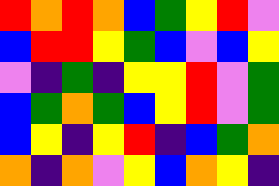[["red", "orange", "red", "orange", "blue", "green", "yellow", "red", "violet"], ["blue", "red", "red", "yellow", "green", "blue", "violet", "blue", "yellow"], ["violet", "indigo", "green", "indigo", "yellow", "yellow", "red", "violet", "green"], ["blue", "green", "orange", "green", "blue", "yellow", "red", "violet", "green"], ["blue", "yellow", "indigo", "yellow", "red", "indigo", "blue", "green", "orange"], ["orange", "indigo", "orange", "violet", "yellow", "blue", "orange", "yellow", "indigo"]]